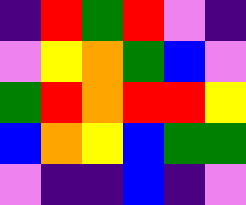[["indigo", "red", "green", "red", "violet", "indigo"], ["violet", "yellow", "orange", "green", "blue", "violet"], ["green", "red", "orange", "red", "red", "yellow"], ["blue", "orange", "yellow", "blue", "green", "green"], ["violet", "indigo", "indigo", "blue", "indigo", "violet"]]